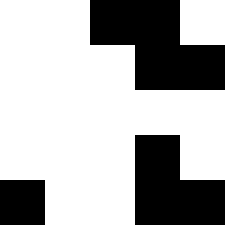[["white", "white", "black", "black", "white"], ["white", "white", "white", "black", "black"], ["white", "white", "white", "white", "white"], ["white", "white", "white", "black", "white"], ["black", "white", "white", "black", "black"]]